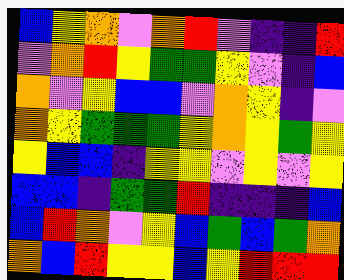[["blue", "yellow", "orange", "violet", "orange", "red", "violet", "indigo", "indigo", "red"], ["violet", "orange", "red", "yellow", "green", "green", "yellow", "violet", "indigo", "blue"], ["orange", "violet", "yellow", "blue", "blue", "violet", "orange", "yellow", "indigo", "violet"], ["orange", "yellow", "green", "green", "green", "yellow", "orange", "yellow", "green", "yellow"], ["yellow", "blue", "blue", "indigo", "yellow", "yellow", "violet", "yellow", "violet", "yellow"], ["blue", "blue", "indigo", "green", "green", "red", "indigo", "indigo", "indigo", "blue"], ["blue", "red", "orange", "violet", "yellow", "blue", "green", "blue", "green", "orange"], ["orange", "blue", "red", "yellow", "yellow", "blue", "yellow", "red", "red", "red"]]